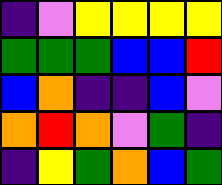[["indigo", "violet", "yellow", "yellow", "yellow", "yellow"], ["green", "green", "green", "blue", "blue", "red"], ["blue", "orange", "indigo", "indigo", "blue", "violet"], ["orange", "red", "orange", "violet", "green", "indigo"], ["indigo", "yellow", "green", "orange", "blue", "green"]]